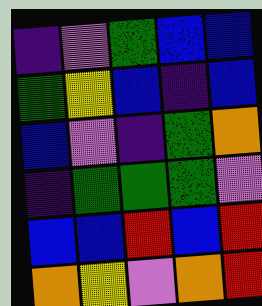[["indigo", "violet", "green", "blue", "blue"], ["green", "yellow", "blue", "indigo", "blue"], ["blue", "violet", "indigo", "green", "orange"], ["indigo", "green", "green", "green", "violet"], ["blue", "blue", "red", "blue", "red"], ["orange", "yellow", "violet", "orange", "red"]]